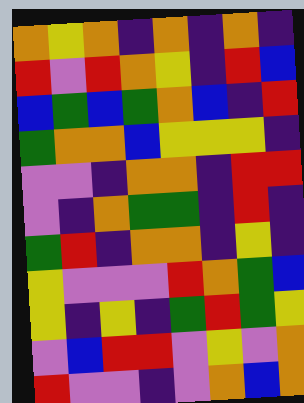[["orange", "yellow", "orange", "indigo", "orange", "indigo", "orange", "indigo"], ["red", "violet", "red", "orange", "yellow", "indigo", "red", "blue"], ["blue", "green", "blue", "green", "orange", "blue", "indigo", "red"], ["green", "orange", "orange", "blue", "yellow", "yellow", "yellow", "indigo"], ["violet", "violet", "indigo", "orange", "orange", "indigo", "red", "red"], ["violet", "indigo", "orange", "green", "green", "indigo", "red", "indigo"], ["green", "red", "indigo", "orange", "orange", "indigo", "yellow", "indigo"], ["yellow", "violet", "violet", "violet", "red", "orange", "green", "blue"], ["yellow", "indigo", "yellow", "indigo", "green", "red", "green", "yellow"], ["violet", "blue", "red", "red", "violet", "yellow", "violet", "orange"], ["red", "violet", "violet", "indigo", "violet", "orange", "blue", "orange"]]